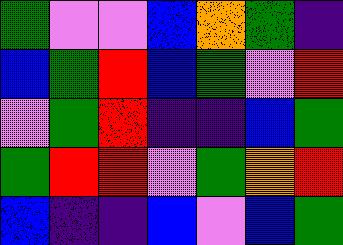[["green", "violet", "violet", "blue", "orange", "green", "indigo"], ["blue", "green", "red", "blue", "green", "violet", "red"], ["violet", "green", "red", "indigo", "indigo", "blue", "green"], ["green", "red", "red", "violet", "green", "orange", "red"], ["blue", "indigo", "indigo", "blue", "violet", "blue", "green"]]